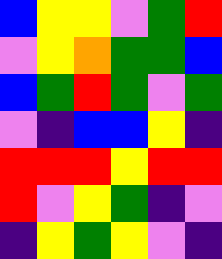[["blue", "yellow", "yellow", "violet", "green", "red"], ["violet", "yellow", "orange", "green", "green", "blue"], ["blue", "green", "red", "green", "violet", "green"], ["violet", "indigo", "blue", "blue", "yellow", "indigo"], ["red", "red", "red", "yellow", "red", "red"], ["red", "violet", "yellow", "green", "indigo", "violet"], ["indigo", "yellow", "green", "yellow", "violet", "indigo"]]